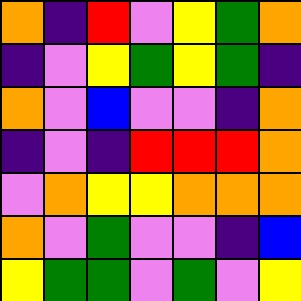[["orange", "indigo", "red", "violet", "yellow", "green", "orange"], ["indigo", "violet", "yellow", "green", "yellow", "green", "indigo"], ["orange", "violet", "blue", "violet", "violet", "indigo", "orange"], ["indigo", "violet", "indigo", "red", "red", "red", "orange"], ["violet", "orange", "yellow", "yellow", "orange", "orange", "orange"], ["orange", "violet", "green", "violet", "violet", "indigo", "blue"], ["yellow", "green", "green", "violet", "green", "violet", "yellow"]]